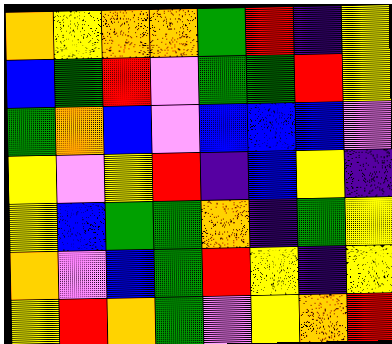[["orange", "yellow", "orange", "orange", "green", "red", "indigo", "yellow"], ["blue", "green", "red", "violet", "green", "green", "red", "yellow"], ["green", "orange", "blue", "violet", "blue", "blue", "blue", "violet"], ["yellow", "violet", "yellow", "red", "indigo", "blue", "yellow", "indigo"], ["yellow", "blue", "green", "green", "orange", "indigo", "green", "yellow"], ["orange", "violet", "blue", "green", "red", "yellow", "indigo", "yellow"], ["yellow", "red", "orange", "green", "violet", "yellow", "orange", "red"]]